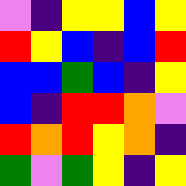[["violet", "indigo", "yellow", "yellow", "blue", "yellow"], ["red", "yellow", "blue", "indigo", "blue", "red"], ["blue", "blue", "green", "blue", "indigo", "yellow"], ["blue", "indigo", "red", "red", "orange", "violet"], ["red", "orange", "red", "yellow", "orange", "indigo"], ["green", "violet", "green", "yellow", "indigo", "yellow"]]